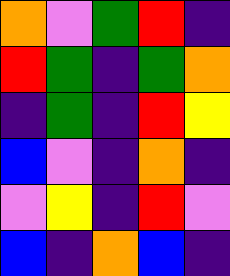[["orange", "violet", "green", "red", "indigo"], ["red", "green", "indigo", "green", "orange"], ["indigo", "green", "indigo", "red", "yellow"], ["blue", "violet", "indigo", "orange", "indigo"], ["violet", "yellow", "indigo", "red", "violet"], ["blue", "indigo", "orange", "blue", "indigo"]]